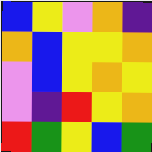[["blue", "yellow", "violet", "orange", "indigo"], ["orange", "blue", "yellow", "yellow", "orange"], ["violet", "blue", "yellow", "orange", "yellow"], ["violet", "indigo", "red", "yellow", "orange"], ["red", "green", "yellow", "blue", "green"]]